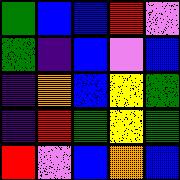[["green", "blue", "blue", "red", "violet"], ["green", "indigo", "blue", "violet", "blue"], ["indigo", "orange", "blue", "yellow", "green"], ["indigo", "red", "green", "yellow", "green"], ["red", "violet", "blue", "orange", "blue"]]